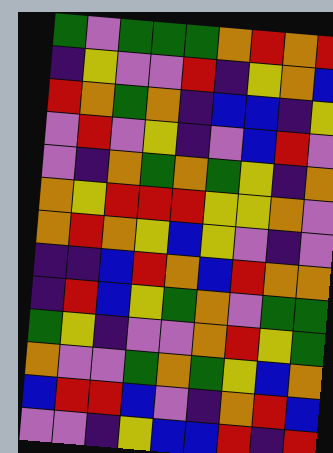[["green", "violet", "green", "green", "green", "orange", "red", "orange", "red"], ["indigo", "yellow", "violet", "violet", "red", "indigo", "yellow", "orange", "blue"], ["red", "orange", "green", "orange", "indigo", "blue", "blue", "indigo", "yellow"], ["violet", "red", "violet", "yellow", "indigo", "violet", "blue", "red", "violet"], ["violet", "indigo", "orange", "green", "orange", "green", "yellow", "indigo", "orange"], ["orange", "yellow", "red", "red", "red", "yellow", "yellow", "orange", "violet"], ["orange", "red", "orange", "yellow", "blue", "yellow", "violet", "indigo", "violet"], ["indigo", "indigo", "blue", "red", "orange", "blue", "red", "orange", "orange"], ["indigo", "red", "blue", "yellow", "green", "orange", "violet", "green", "green"], ["green", "yellow", "indigo", "violet", "violet", "orange", "red", "yellow", "green"], ["orange", "violet", "violet", "green", "orange", "green", "yellow", "blue", "orange"], ["blue", "red", "red", "blue", "violet", "indigo", "orange", "red", "blue"], ["violet", "violet", "indigo", "yellow", "blue", "blue", "red", "indigo", "red"]]